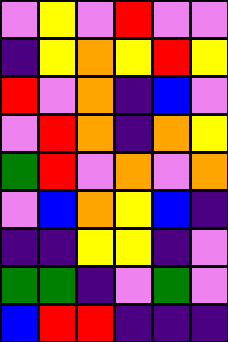[["violet", "yellow", "violet", "red", "violet", "violet"], ["indigo", "yellow", "orange", "yellow", "red", "yellow"], ["red", "violet", "orange", "indigo", "blue", "violet"], ["violet", "red", "orange", "indigo", "orange", "yellow"], ["green", "red", "violet", "orange", "violet", "orange"], ["violet", "blue", "orange", "yellow", "blue", "indigo"], ["indigo", "indigo", "yellow", "yellow", "indigo", "violet"], ["green", "green", "indigo", "violet", "green", "violet"], ["blue", "red", "red", "indigo", "indigo", "indigo"]]